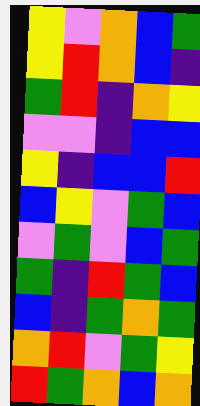[["yellow", "violet", "orange", "blue", "green"], ["yellow", "red", "orange", "blue", "indigo"], ["green", "red", "indigo", "orange", "yellow"], ["violet", "violet", "indigo", "blue", "blue"], ["yellow", "indigo", "blue", "blue", "red"], ["blue", "yellow", "violet", "green", "blue"], ["violet", "green", "violet", "blue", "green"], ["green", "indigo", "red", "green", "blue"], ["blue", "indigo", "green", "orange", "green"], ["orange", "red", "violet", "green", "yellow"], ["red", "green", "orange", "blue", "orange"]]